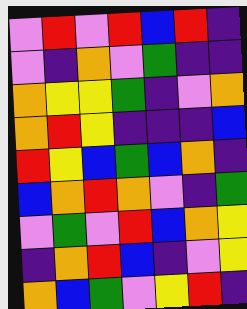[["violet", "red", "violet", "red", "blue", "red", "indigo"], ["violet", "indigo", "orange", "violet", "green", "indigo", "indigo"], ["orange", "yellow", "yellow", "green", "indigo", "violet", "orange"], ["orange", "red", "yellow", "indigo", "indigo", "indigo", "blue"], ["red", "yellow", "blue", "green", "blue", "orange", "indigo"], ["blue", "orange", "red", "orange", "violet", "indigo", "green"], ["violet", "green", "violet", "red", "blue", "orange", "yellow"], ["indigo", "orange", "red", "blue", "indigo", "violet", "yellow"], ["orange", "blue", "green", "violet", "yellow", "red", "indigo"]]